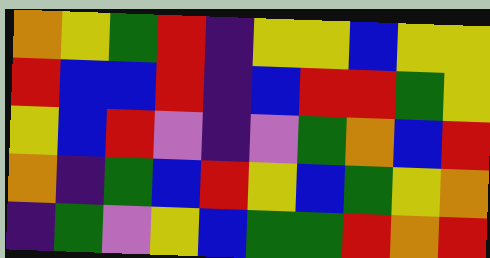[["orange", "yellow", "green", "red", "indigo", "yellow", "yellow", "blue", "yellow", "yellow"], ["red", "blue", "blue", "red", "indigo", "blue", "red", "red", "green", "yellow"], ["yellow", "blue", "red", "violet", "indigo", "violet", "green", "orange", "blue", "red"], ["orange", "indigo", "green", "blue", "red", "yellow", "blue", "green", "yellow", "orange"], ["indigo", "green", "violet", "yellow", "blue", "green", "green", "red", "orange", "red"]]